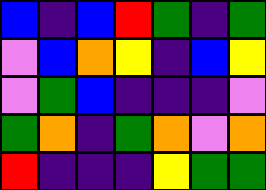[["blue", "indigo", "blue", "red", "green", "indigo", "green"], ["violet", "blue", "orange", "yellow", "indigo", "blue", "yellow"], ["violet", "green", "blue", "indigo", "indigo", "indigo", "violet"], ["green", "orange", "indigo", "green", "orange", "violet", "orange"], ["red", "indigo", "indigo", "indigo", "yellow", "green", "green"]]